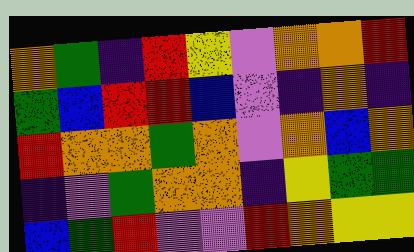[["orange", "green", "indigo", "red", "yellow", "violet", "orange", "orange", "red"], ["green", "blue", "red", "red", "blue", "violet", "indigo", "orange", "indigo"], ["red", "orange", "orange", "green", "orange", "violet", "orange", "blue", "orange"], ["indigo", "violet", "green", "orange", "orange", "indigo", "yellow", "green", "green"], ["blue", "green", "red", "violet", "violet", "red", "orange", "yellow", "yellow"]]